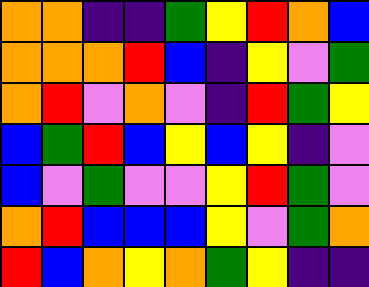[["orange", "orange", "indigo", "indigo", "green", "yellow", "red", "orange", "blue"], ["orange", "orange", "orange", "red", "blue", "indigo", "yellow", "violet", "green"], ["orange", "red", "violet", "orange", "violet", "indigo", "red", "green", "yellow"], ["blue", "green", "red", "blue", "yellow", "blue", "yellow", "indigo", "violet"], ["blue", "violet", "green", "violet", "violet", "yellow", "red", "green", "violet"], ["orange", "red", "blue", "blue", "blue", "yellow", "violet", "green", "orange"], ["red", "blue", "orange", "yellow", "orange", "green", "yellow", "indigo", "indigo"]]